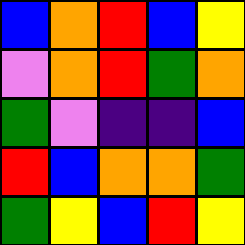[["blue", "orange", "red", "blue", "yellow"], ["violet", "orange", "red", "green", "orange"], ["green", "violet", "indigo", "indigo", "blue"], ["red", "blue", "orange", "orange", "green"], ["green", "yellow", "blue", "red", "yellow"]]